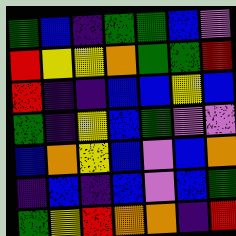[["green", "blue", "indigo", "green", "green", "blue", "violet"], ["red", "yellow", "yellow", "orange", "green", "green", "red"], ["red", "indigo", "indigo", "blue", "blue", "yellow", "blue"], ["green", "indigo", "yellow", "blue", "green", "violet", "violet"], ["blue", "orange", "yellow", "blue", "violet", "blue", "orange"], ["indigo", "blue", "indigo", "blue", "violet", "blue", "green"], ["green", "yellow", "red", "orange", "orange", "indigo", "red"]]